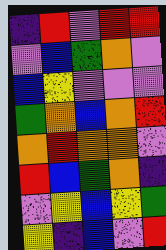[["indigo", "red", "violet", "red", "red"], ["violet", "blue", "green", "orange", "violet"], ["blue", "yellow", "violet", "violet", "violet"], ["green", "orange", "blue", "orange", "red"], ["orange", "red", "orange", "orange", "violet"], ["red", "blue", "green", "orange", "indigo"], ["violet", "yellow", "blue", "yellow", "green"], ["yellow", "indigo", "blue", "violet", "red"]]